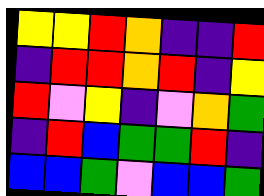[["yellow", "yellow", "red", "orange", "indigo", "indigo", "red"], ["indigo", "red", "red", "orange", "red", "indigo", "yellow"], ["red", "violet", "yellow", "indigo", "violet", "orange", "green"], ["indigo", "red", "blue", "green", "green", "red", "indigo"], ["blue", "blue", "green", "violet", "blue", "blue", "green"]]